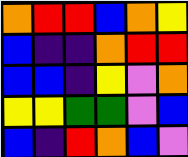[["orange", "red", "red", "blue", "orange", "yellow"], ["blue", "indigo", "indigo", "orange", "red", "red"], ["blue", "blue", "indigo", "yellow", "violet", "orange"], ["yellow", "yellow", "green", "green", "violet", "blue"], ["blue", "indigo", "red", "orange", "blue", "violet"]]